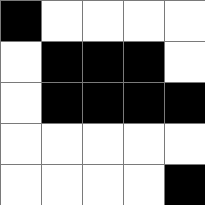[["black", "white", "white", "white", "white"], ["white", "black", "black", "black", "white"], ["white", "black", "black", "black", "black"], ["white", "white", "white", "white", "white"], ["white", "white", "white", "white", "black"]]